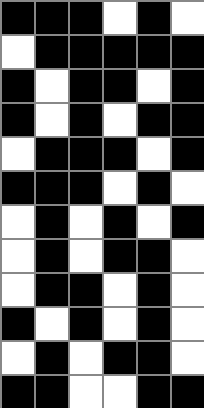[["black", "black", "black", "white", "black", "white"], ["white", "black", "black", "black", "black", "black"], ["black", "white", "black", "black", "white", "black"], ["black", "white", "black", "white", "black", "black"], ["white", "black", "black", "black", "white", "black"], ["black", "black", "black", "white", "black", "white"], ["white", "black", "white", "black", "white", "black"], ["white", "black", "white", "black", "black", "white"], ["white", "black", "black", "white", "black", "white"], ["black", "white", "black", "white", "black", "white"], ["white", "black", "white", "black", "black", "white"], ["black", "black", "white", "white", "black", "black"]]